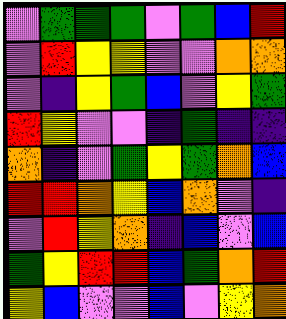[["violet", "green", "green", "green", "violet", "green", "blue", "red"], ["violet", "red", "yellow", "yellow", "violet", "violet", "orange", "orange"], ["violet", "indigo", "yellow", "green", "blue", "violet", "yellow", "green"], ["red", "yellow", "violet", "violet", "indigo", "green", "indigo", "indigo"], ["orange", "indigo", "violet", "green", "yellow", "green", "orange", "blue"], ["red", "red", "orange", "yellow", "blue", "orange", "violet", "indigo"], ["violet", "red", "yellow", "orange", "indigo", "blue", "violet", "blue"], ["green", "yellow", "red", "red", "blue", "green", "orange", "red"], ["yellow", "blue", "violet", "violet", "blue", "violet", "yellow", "orange"]]